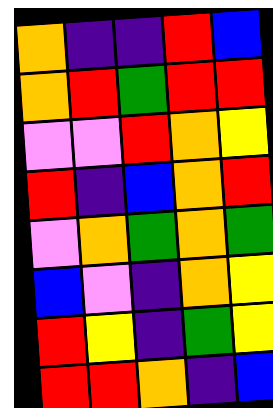[["orange", "indigo", "indigo", "red", "blue"], ["orange", "red", "green", "red", "red"], ["violet", "violet", "red", "orange", "yellow"], ["red", "indigo", "blue", "orange", "red"], ["violet", "orange", "green", "orange", "green"], ["blue", "violet", "indigo", "orange", "yellow"], ["red", "yellow", "indigo", "green", "yellow"], ["red", "red", "orange", "indigo", "blue"]]